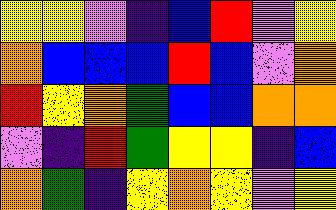[["yellow", "yellow", "violet", "indigo", "blue", "red", "violet", "yellow"], ["orange", "blue", "blue", "blue", "red", "blue", "violet", "orange"], ["red", "yellow", "orange", "green", "blue", "blue", "orange", "orange"], ["violet", "indigo", "red", "green", "yellow", "yellow", "indigo", "blue"], ["orange", "green", "indigo", "yellow", "orange", "yellow", "violet", "yellow"]]